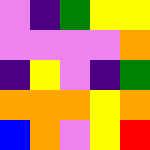[["violet", "indigo", "green", "yellow", "yellow"], ["violet", "violet", "violet", "violet", "orange"], ["indigo", "yellow", "violet", "indigo", "green"], ["orange", "orange", "orange", "yellow", "orange"], ["blue", "orange", "violet", "yellow", "red"]]